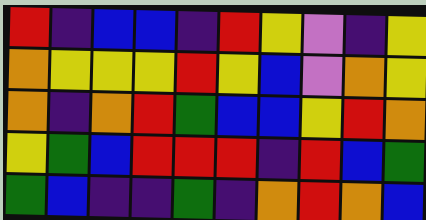[["red", "indigo", "blue", "blue", "indigo", "red", "yellow", "violet", "indigo", "yellow"], ["orange", "yellow", "yellow", "yellow", "red", "yellow", "blue", "violet", "orange", "yellow"], ["orange", "indigo", "orange", "red", "green", "blue", "blue", "yellow", "red", "orange"], ["yellow", "green", "blue", "red", "red", "red", "indigo", "red", "blue", "green"], ["green", "blue", "indigo", "indigo", "green", "indigo", "orange", "red", "orange", "blue"]]